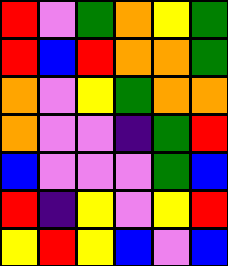[["red", "violet", "green", "orange", "yellow", "green"], ["red", "blue", "red", "orange", "orange", "green"], ["orange", "violet", "yellow", "green", "orange", "orange"], ["orange", "violet", "violet", "indigo", "green", "red"], ["blue", "violet", "violet", "violet", "green", "blue"], ["red", "indigo", "yellow", "violet", "yellow", "red"], ["yellow", "red", "yellow", "blue", "violet", "blue"]]